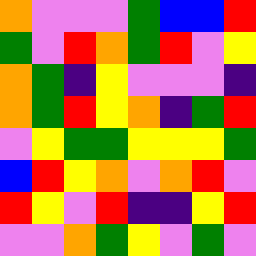[["orange", "violet", "violet", "violet", "green", "blue", "blue", "red"], ["green", "violet", "red", "orange", "green", "red", "violet", "yellow"], ["orange", "green", "indigo", "yellow", "violet", "violet", "violet", "indigo"], ["orange", "green", "red", "yellow", "orange", "indigo", "green", "red"], ["violet", "yellow", "green", "green", "yellow", "yellow", "yellow", "green"], ["blue", "red", "yellow", "orange", "violet", "orange", "red", "violet"], ["red", "yellow", "violet", "red", "indigo", "indigo", "yellow", "red"], ["violet", "violet", "orange", "green", "yellow", "violet", "green", "violet"]]